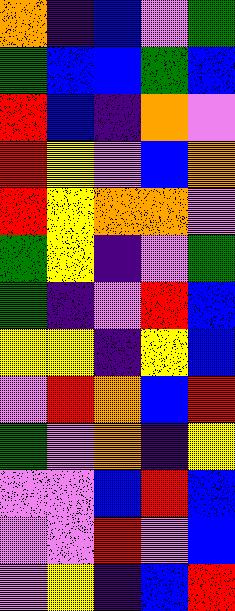[["orange", "indigo", "blue", "violet", "green"], ["green", "blue", "blue", "green", "blue"], ["red", "blue", "indigo", "orange", "violet"], ["red", "yellow", "violet", "blue", "orange"], ["red", "yellow", "orange", "orange", "violet"], ["green", "yellow", "indigo", "violet", "green"], ["green", "indigo", "violet", "red", "blue"], ["yellow", "yellow", "indigo", "yellow", "blue"], ["violet", "red", "orange", "blue", "red"], ["green", "violet", "orange", "indigo", "yellow"], ["violet", "violet", "blue", "red", "blue"], ["violet", "violet", "red", "violet", "blue"], ["violet", "yellow", "indigo", "blue", "red"]]